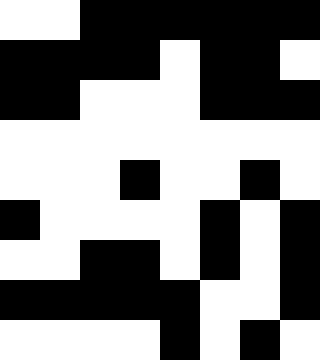[["white", "white", "black", "black", "black", "black", "black", "black"], ["black", "black", "black", "black", "white", "black", "black", "white"], ["black", "black", "white", "white", "white", "black", "black", "black"], ["white", "white", "white", "white", "white", "white", "white", "white"], ["white", "white", "white", "black", "white", "white", "black", "white"], ["black", "white", "white", "white", "white", "black", "white", "black"], ["white", "white", "black", "black", "white", "black", "white", "black"], ["black", "black", "black", "black", "black", "white", "white", "black"], ["white", "white", "white", "white", "black", "white", "black", "white"]]